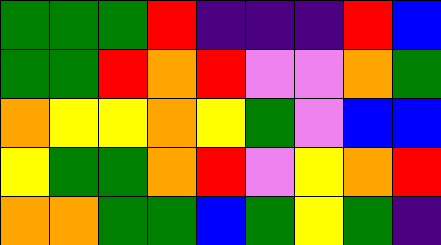[["green", "green", "green", "red", "indigo", "indigo", "indigo", "red", "blue"], ["green", "green", "red", "orange", "red", "violet", "violet", "orange", "green"], ["orange", "yellow", "yellow", "orange", "yellow", "green", "violet", "blue", "blue"], ["yellow", "green", "green", "orange", "red", "violet", "yellow", "orange", "red"], ["orange", "orange", "green", "green", "blue", "green", "yellow", "green", "indigo"]]